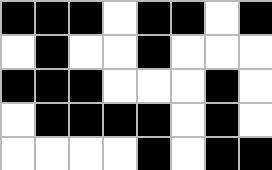[["black", "black", "black", "white", "black", "black", "white", "black"], ["white", "black", "white", "white", "black", "white", "white", "white"], ["black", "black", "black", "white", "white", "white", "black", "white"], ["white", "black", "black", "black", "black", "white", "black", "white"], ["white", "white", "white", "white", "black", "white", "black", "black"]]